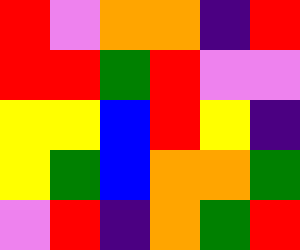[["red", "violet", "orange", "orange", "indigo", "red"], ["red", "red", "green", "red", "violet", "violet"], ["yellow", "yellow", "blue", "red", "yellow", "indigo"], ["yellow", "green", "blue", "orange", "orange", "green"], ["violet", "red", "indigo", "orange", "green", "red"]]